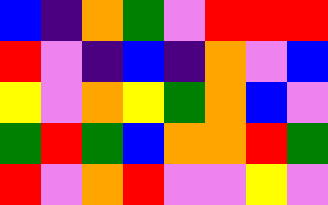[["blue", "indigo", "orange", "green", "violet", "red", "red", "red"], ["red", "violet", "indigo", "blue", "indigo", "orange", "violet", "blue"], ["yellow", "violet", "orange", "yellow", "green", "orange", "blue", "violet"], ["green", "red", "green", "blue", "orange", "orange", "red", "green"], ["red", "violet", "orange", "red", "violet", "violet", "yellow", "violet"]]